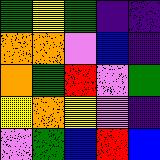[["green", "yellow", "green", "indigo", "indigo"], ["orange", "orange", "violet", "blue", "indigo"], ["orange", "green", "red", "violet", "green"], ["yellow", "orange", "yellow", "violet", "indigo"], ["violet", "green", "blue", "red", "blue"]]